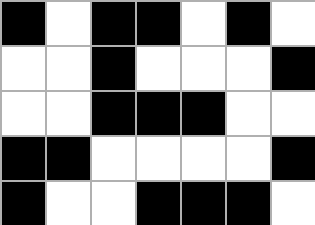[["black", "white", "black", "black", "white", "black", "white"], ["white", "white", "black", "white", "white", "white", "black"], ["white", "white", "black", "black", "black", "white", "white"], ["black", "black", "white", "white", "white", "white", "black"], ["black", "white", "white", "black", "black", "black", "white"]]